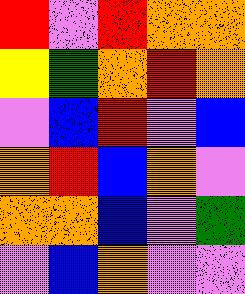[["red", "violet", "red", "orange", "orange"], ["yellow", "green", "orange", "red", "orange"], ["violet", "blue", "red", "violet", "blue"], ["orange", "red", "blue", "orange", "violet"], ["orange", "orange", "blue", "violet", "green"], ["violet", "blue", "orange", "violet", "violet"]]